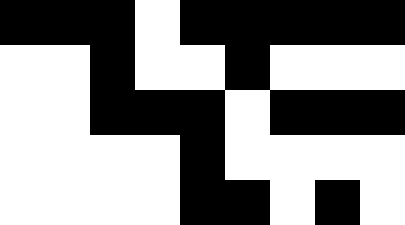[["black", "black", "black", "white", "black", "black", "black", "black", "black"], ["white", "white", "black", "white", "white", "black", "white", "white", "white"], ["white", "white", "black", "black", "black", "white", "black", "black", "black"], ["white", "white", "white", "white", "black", "white", "white", "white", "white"], ["white", "white", "white", "white", "black", "black", "white", "black", "white"]]